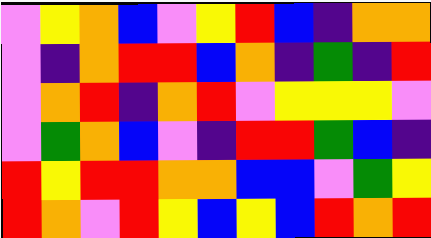[["violet", "yellow", "orange", "blue", "violet", "yellow", "red", "blue", "indigo", "orange", "orange"], ["violet", "indigo", "orange", "red", "red", "blue", "orange", "indigo", "green", "indigo", "red"], ["violet", "orange", "red", "indigo", "orange", "red", "violet", "yellow", "yellow", "yellow", "violet"], ["violet", "green", "orange", "blue", "violet", "indigo", "red", "red", "green", "blue", "indigo"], ["red", "yellow", "red", "red", "orange", "orange", "blue", "blue", "violet", "green", "yellow"], ["red", "orange", "violet", "red", "yellow", "blue", "yellow", "blue", "red", "orange", "red"]]